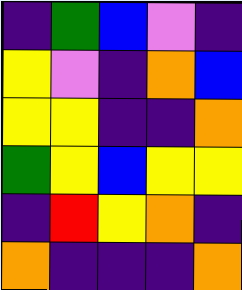[["indigo", "green", "blue", "violet", "indigo"], ["yellow", "violet", "indigo", "orange", "blue"], ["yellow", "yellow", "indigo", "indigo", "orange"], ["green", "yellow", "blue", "yellow", "yellow"], ["indigo", "red", "yellow", "orange", "indigo"], ["orange", "indigo", "indigo", "indigo", "orange"]]